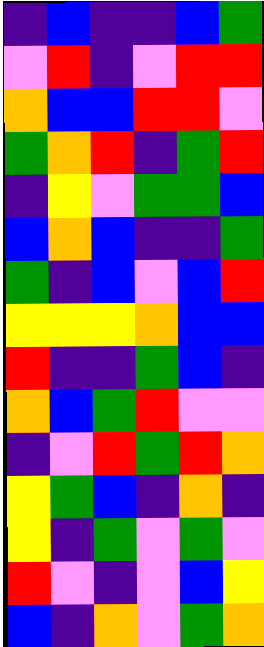[["indigo", "blue", "indigo", "indigo", "blue", "green"], ["violet", "red", "indigo", "violet", "red", "red"], ["orange", "blue", "blue", "red", "red", "violet"], ["green", "orange", "red", "indigo", "green", "red"], ["indigo", "yellow", "violet", "green", "green", "blue"], ["blue", "orange", "blue", "indigo", "indigo", "green"], ["green", "indigo", "blue", "violet", "blue", "red"], ["yellow", "yellow", "yellow", "orange", "blue", "blue"], ["red", "indigo", "indigo", "green", "blue", "indigo"], ["orange", "blue", "green", "red", "violet", "violet"], ["indigo", "violet", "red", "green", "red", "orange"], ["yellow", "green", "blue", "indigo", "orange", "indigo"], ["yellow", "indigo", "green", "violet", "green", "violet"], ["red", "violet", "indigo", "violet", "blue", "yellow"], ["blue", "indigo", "orange", "violet", "green", "orange"]]